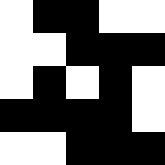[["white", "black", "black", "white", "white"], ["white", "white", "black", "black", "black"], ["white", "black", "white", "black", "white"], ["black", "black", "black", "black", "white"], ["white", "white", "black", "black", "black"]]